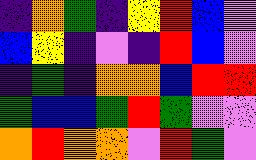[["indigo", "orange", "green", "indigo", "yellow", "red", "blue", "violet"], ["blue", "yellow", "indigo", "violet", "indigo", "red", "blue", "violet"], ["indigo", "green", "indigo", "orange", "orange", "blue", "red", "red"], ["green", "blue", "blue", "green", "red", "green", "violet", "violet"], ["orange", "red", "orange", "orange", "violet", "red", "green", "violet"]]